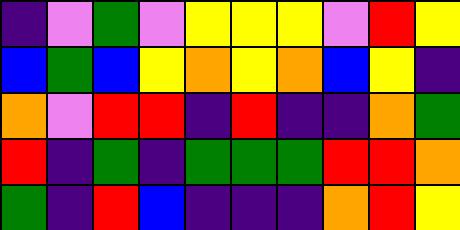[["indigo", "violet", "green", "violet", "yellow", "yellow", "yellow", "violet", "red", "yellow"], ["blue", "green", "blue", "yellow", "orange", "yellow", "orange", "blue", "yellow", "indigo"], ["orange", "violet", "red", "red", "indigo", "red", "indigo", "indigo", "orange", "green"], ["red", "indigo", "green", "indigo", "green", "green", "green", "red", "red", "orange"], ["green", "indigo", "red", "blue", "indigo", "indigo", "indigo", "orange", "red", "yellow"]]